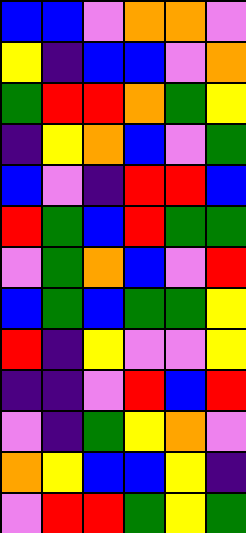[["blue", "blue", "violet", "orange", "orange", "violet"], ["yellow", "indigo", "blue", "blue", "violet", "orange"], ["green", "red", "red", "orange", "green", "yellow"], ["indigo", "yellow", "orange", "blue", "violet", "green"], ["blue", "violet", "indigo", "red", "red", "blue"], ["red", "green", "blue", "red", "green", "green"], ["violet", "green", "orange", "blue", "violet", "red"], ["blue", "green", "blue", "green", "green", "yellow"], ["red", "indigo", "yellow", "violet", "violet", "yellow"], ["indigo", "indigo", "violet", "red", "blue", "red"], ["violet", "indigo", "green", "yellow", "orange", "violet"], ["orange", "yellow", "blue", "blue", "yellow", "indigo"], ["violet", "red", "red", "green", "yellow", "green"]]